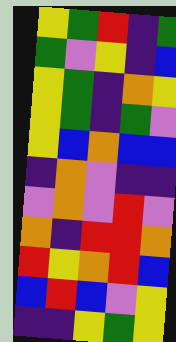[["yellow", "green", "red", "indigo", "green"], ["green", "violet", "yellow", "indigo", "blue"], ["yellow", "green", "indigo", "orange", "yellow"], ["yellow", "green", "indigo", "green", "violet"], ["yellow", "blue", "orange", "blue", "blue"], ["indigo", "orange", "violet", "indigo", "indigo"], ["violet", "orange", "violet", "red", "violet"], ["orange", "indigo", "red", "red", "orange"], ["red", "yellow", "orange", "red", "blue"], ["blue", "red", "blue", "violet", "yellow"], ["indigo", "indigo", "yellow", "green", "yellow"]]